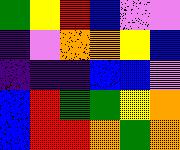[["green", "yellow", "red", "blue", "violet", "violet"], ["indigo", "violet", "orange", "orange", "yellow", "blue"], ["indigo", "indigo", "indigo", "blue", "blue", "violet"], ["blue", "red", "green", "green", "yellow", "orange"], ["blue", "red", "red", "orange", "green", "orange"]]